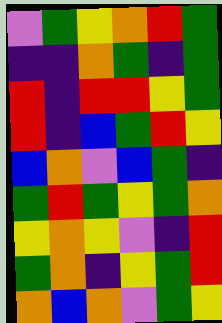[["violet", "green", "yellow", "orange", "red", "green"], ["indigo", "indigo", "orange", "green", "indigo", "green"], ["red", "indigo", "red", "red", "yellow", "green"], ["red", "indigo", "blue", "green", "red", "yellow"], ["blue", "orange", "violet", "blue", "green", "indigo"], ["green", "red", "green", "yellow", "green", "orange"], ["yellow", "orange", "yellow", "violet", "indigo", "red"], ["green", "orange", "indigo", "yellow", "green", "red"], ["orange", "blue", "orange", "violet", "green", "yellow"]]